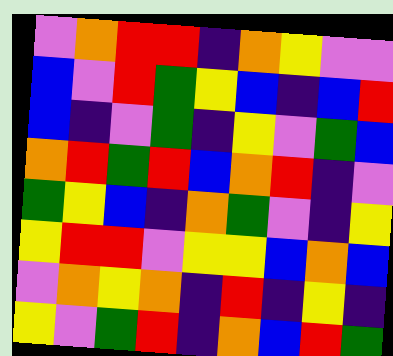[["violet", "orange", "red", "red", "indigo", "orange", "yellow", "violet", "violet"], ["blue", "violet", "red", "green", "yellow", "blue", "indigo", "blue", "red"], ["blue", "indigo", "violet", "green", "indigo", "yellow", "violet", "green", "blue"], ["orange", "red", "green", "red", "blue", "orange", "red", "indigo", "violet"], ["green", "yellow", "blue", "indigo", "orange", "green", "violet", "indigo", "yellow"], ["yellow", "red", "red", "violet", "yellow", "yellow", "blue", "orange", "blue"], ["violet", "orange", "yellow", "orange", "indigo", "red", "indigo", "yellow", "indigo"], ["yellow", "violet", "green", "red", "indigo", "orange", "blue", "red", "green"]]